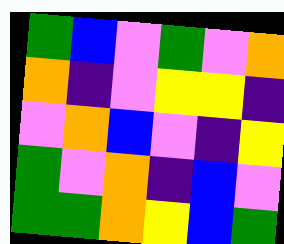[["green", "blue", "violet", "green", "violet", "orange"], ["orange", "indigo", "violet", "yellow", "yellow", "indigo"], ["violet", "orange", "blue", "violet", "indigo", "yellow"], ["green", "violet", "orange", "indigo", "blue", "violet"], ["green", "green", "orange", "yellow", "blue", "green"]]